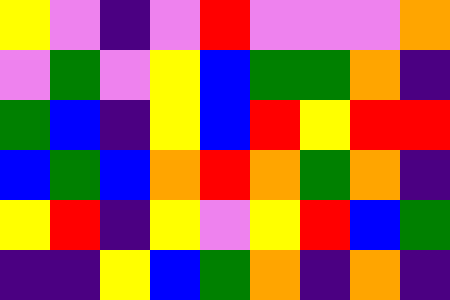[["yellow", "violet", "indigo", "violet", "red", "violet", "violet", "violet", "orange"], ["violet", "green", "violet", "yellow", "blue", "green", "green", "orange", "indigo"], ["green", "blue", "indigo", "yellow", "blue", "red", "yellow", "red", "red"], ["blue", "green", "blue", "orange", "red", "orange", "green", "orange", "indigo"], ["yellow", "red", "indigo", "yellow", "violet", "yellow", "red", "blue", "green"], ["indigo", "indigo", "yellow", "blue", "green", "orange", "indigo", "orange", "indigo"]]